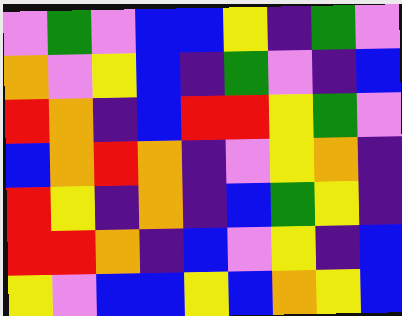[["violet", "green", "violet", "blue", "blue", "yellow", "indigo", "green", "violet"], ["orange", "violet", "yellow", "blue", "indigo", "green", "violet", "indigo", "blue"], ["red", "orange", "indigo", "blue", "red", "red", "yellow", "green", "violet"], ["blue", "orange", "red", "orange", "indigo", "violet", "yellow", "orange", "indigo"], ["red", "yellow", "indigo", "orange", "indigo", "blue", "green", "yellow", "indigo"], ["red", "red", "orange", "indigo", "blue", "violet", "yellow", "indigo", "blue"], ["yellow", "violet", "blue", "blue", "yellow", "blue", "orange", "yellow", "blue"]]